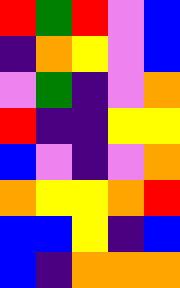[["red", "green", "red", "violet", "blue"], ["indigo", "orange", "yellow", "violet", "blue"], ["violet", "green", "indigo", "violet", "orange"], ["red", "indigo", "indigo", "yellow", "yellow"], ["blue", "violet", "indigo", "violet", "orange"], ["orange", "yellow", "yellow", "orange", "red"], ["blue", "blue", "yellow", "indigo", "blue"], ["blue", "indigo", "orange", "orange", "orange"]]